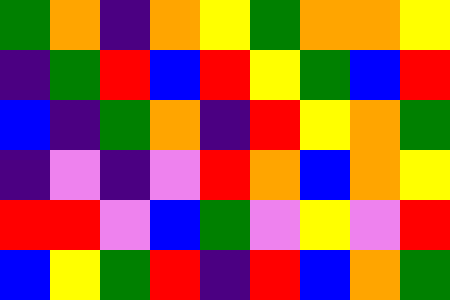[["green", "orange", "indigo", "orange", "yellow", "green", "orange", "orange", "yellow"], ["indigo", "green", "red", "blue", "red", "yellow", "green", "blue", "red"], ["blue", "indigo", "green", "orange", "indigo", "red", "yellow", "orange", "green"], ["indigo", "violet", "indigo", "violet", "red", "orange", "blue", "orange", "yellow"], ["red", "red", "violet", "blue", "green", "violet", "yellow", "violet", "red"], ["blue", "yellow", "green", "red", "indigo", "red", "blue", "orange", "green"]]